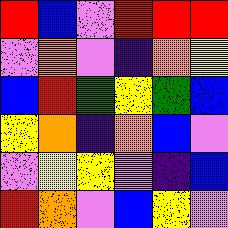[["red", "blue", "violet", "red", "red", "red"], ["violet", "orange", "violet", "indigo", "orange", "yellow"], ["blue", "red", "green", "yellow", "green", "blue"], ["yellow", "orange", "indigo", "orange", "blue", "violet"], ["violet", "yellow", "yellow", "violet", "indigo", "blue"], ["red", "orange", "violet", "blue", "yellow", "violet"]]